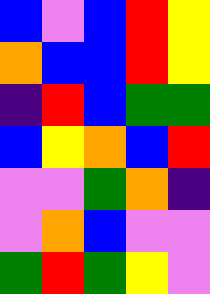[["blue", "violet", "blue", "red", "yellow"], ["orange", "blue", "blue", "red", "yellow"], ["indigo", "red", "blue", "green", "green"], ["blue", "yellow", "orange", "blue", "red"], ["violet", "violet", "green", "orange", "indigo"], ["violet", "orange", "blue", "violet", "violet"], ["green", "red", "green", "yellow", "violet"]]